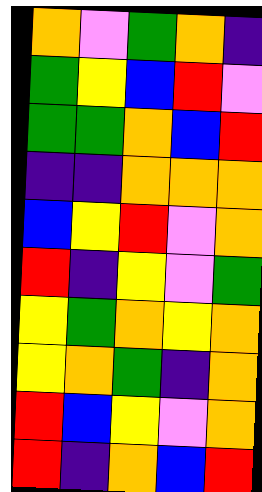[["orange", "violet", "green", "orange", "indigo"], ["green", "yellow", "blue", "red", "violet"], ["green", "green", "orange", "blue", "red"], ["indigo", "indigo", "orange", "orange", "orange"], ["blue", "yellow", "red", "violet", "orange"], ["red", "indigo", "yellow", "violet", "green"], ["yellow", "green", "orange", "yellow", "orange"], ["yellow", "orange", "green", "indigo", "orange"], ["red", "blue", "yellow", "violet", "orange"], ["red", "indigo", "orange", "blue", "red"]]